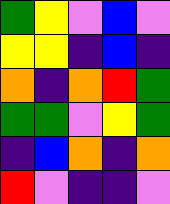[["green", "yellow", "violet", "blue", "violet"], ["yellow", "yellow", "indigo", "blue", "indigo"], ["orange", "indigo", "orange", "red", "green"], ["green", "green", "violet", "yellow", "green"], ["indigo", "blue", "orange", "indigo", "orange"], ["red", "violet", "indigo", "indigo", "violet"]]